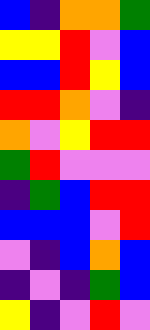[["blue", "indigo", "orange", "orange", "green"], ["yellow", "yellow", "red", "violet", "blue"], ["blue", "blue", "red", "yellow", "blue"], ["red", "red", "orange", "violet", "indigo"], ["orange", "violet", "yellow", "red", "red"], ["green", "red", "violet", "violet", "violet"], ["indigo", "green", "blue", "red", "red"], ["blue", "blue", "blue", "violet", "red"], ["violet", "indigo", "blue", "orange", "blue"], ["indigo", "violet", "indigo", "green", "blue"], ["yellow", "indigo", "violet", "red", "violet"]]